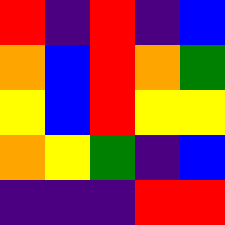[["red", "indigo", "red", "indigo", "blue"], ["orange", "blue", "red", "orange", "green"], ["yellow", "blue", "red", "yellow", "yellow"], ["orange", "yellow", "green", "indigo", "blue"], ["indigo", "indigo", "indigo", "red", "red"]]